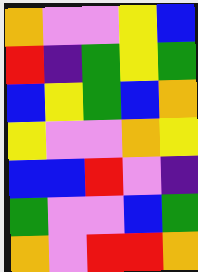[["orange", "violet", "violet", "yellow", "blue"], ["red", "indigo", "green", "yellow", "green"], ["blue", "yellow", "green", "blue", "orange"], ["yellow", "violet", "violet", "orange", "yellow"], ["blue", "blue", "red", "violet", "indigo"], ["green", "violet", "violet", "blue", "green"], ["orange", "violet", "red", "red", "orange"]]